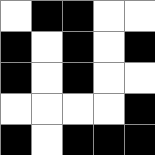[["white", "black", "black", "white", "white"], ["black", "white", "black", "white", "black"], ["black", "white", "black", "white", "white"], ["white", "white", "white", "white", "black"], ["black", "white", "black", "black", "black"]]